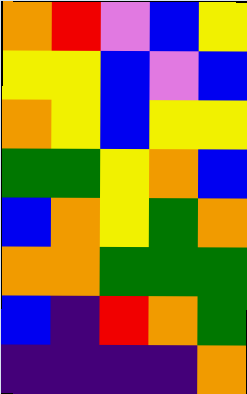[["orange", "red", "violet", "blue", "yellow"], ["yellow", "yellow", "blue", "violet", "blue"], ["orange", "yellow", "blue", "yellow", "yellow"], ["green", "green", "yellow", "orange", "blue"], ["blue", "orange", "yellow", "green", "orange"], ["orange", "orange", "green", "green", "green"], ["blue", "indigo", "red", "orange", "green"], ["indigo", "indigo", "indigo", "indigo", "orange"]]